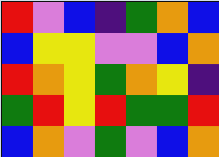[["red", "violet", "blue", "indigo", "green", "orange", "blue"], ["blue", "yellow", "yellow", "violet", "violet", "blue", "orange"], ["red", "orange", "yellow", "green", "orange", "yellow", "indigo"], ["green", "red", "yellow", "red", "green", "green", "red"], ["blue", "orange", "violet", "green", "violet", "blue", "orange"]]